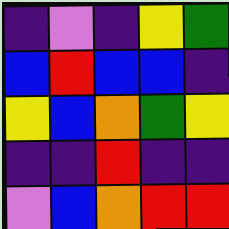[["indigo", "violet", "indigo", "yellow", "green"], ["blue", "red", "blue", "blue", "indigo"], ["yellow", "blue", "orange", "green", "yellow"], ["indigo", "indigo", "red", "indigo", "indigo"], ["violet", "blue", "orange", "red", "red"]]